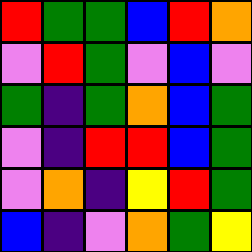[["red", "green", "green", "blue", "red", "orange"], ["violet", "red", "green", "violet", "blue", "violet"], ["green", "indigo", "green", "orange", "blue", "green"], ["violet", "indigo", "red", "red", "blue", "green"], ["violet", "orange", "indigo", "yellow", "red", "green"], ["blue", "indigo", "violet", "orange", "green", "yellow"]]